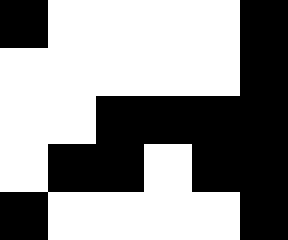[["black", "white", "white", "white", "white", "black"], ["white", "white", "white", "white", "white", "black"], ["white", "white", "black", "black", "black", "black"], ["white", "black", "black", "white", "black", "black"], ["black", "white", "white", "white", "white", "black"]]